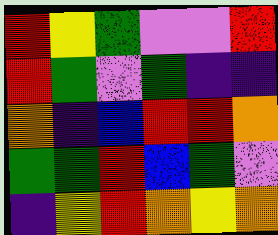[["red", "yellow", "green", "violet", "violet", "red"], ["red", "green", "violet", "green", "indigo", "indigo"], ["orange", "indigo", "blue", "red", "red", "orange"], ["green", "green", "red", "blue", "green", "violet"], ["indigo", "yellow", "red", "orange", "yellow", "orange"]]